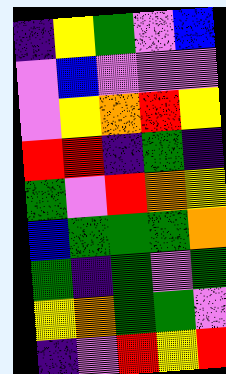[["indigo", "yellow", "green", "violet", "blue"], ["violet", "blue", "violet", "violet", "violet"], ["violet", "yellow", "orange", "red", "yellow"], ["red", "red", "indigo", "green", "indigo"], ["green", "violet", "red", "orange", "yellow"], ["blue", "green", "green", "green", "orange"], ["green", "indigo", "green", "violet", "green"], ["yellow", "orange", "green", "green", "violet"], ["indigo", "violet", "red", "yellow", "red"]]